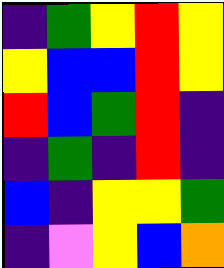[["indigo", "green", "yellow", "red", "yellow"], ["yellow", "blue", "blue", "red", "yellow"], ["red", "blue", "green", "red", "indigo"], ["indigo", "green", "indigo", "red", "indigo"], ["blue", "indigo", "yellow", "yellow", "green"], ["indigo", "violet", "yellow", "blue", "orange"]]